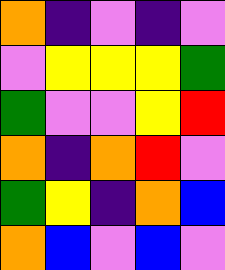[["orange", "indigo", "violet", "indigo", "violet"], ["violet", "yellow", "yellow", "yellow", "green"], ["green", "violet", "violet", "yellow", "red"], ["orange", "indigo", "orange", "red", "violet"], ["green", "yellow", "indigo", "orange", "blue"], ["orange", "blue", "violet", "blue", "violet"]]